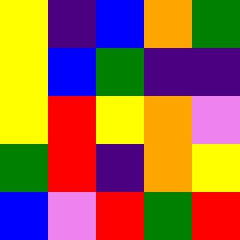[["yellow", "indigo", "blue", "orange", "green"], ["yellow", "blue", "green", "indigo", "indigo"], ["yellow", "red", "yellow", "orange", "violet"], ["green", "red", "indigo", "orange", "yellow"], ["blue", "violet", "red", "green", "red"]]